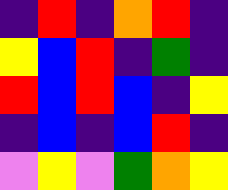[["indigo", "red", "indigo", "orange", "red", "indigo"], ["yellow", "blue", "red", "indigo", "green", "indigo"], ["red", "blue", "red", "blue", "indigo", "yellow"], ["indigo", "blue", "indigo", "blue", "red", "indigo"], ["violet", "yellow", "violet", "green", "orange", "yellow"]]